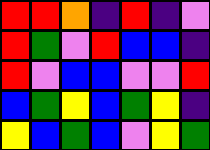[["red", "red", "orange", "indigo", "red", "indigo", "violet"], ["red", "green", "violet", "red", "blue", "blue", "indigo"], ["red", "violet", "blue", "blue", "violet", "violet", "red"], ["blue", "green", "yellow", "blue", "green", "yellow", "indigo"], ["yellow", "blue", "green", "blue", "violet", "yellow", "green"]]